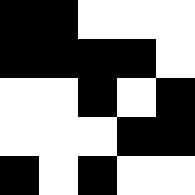[["black", "black", "white", "white", "white"], ["black", "black", "black", "black", "white"], ["white", "white", "black", "white", "black"], ["white", "white", "white", "black", "black"], ["black", "white", "black", "white", "white"]]